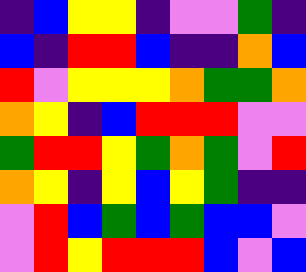[["indigo", "blue", "yellow", "yellow", "indigo", "violet", "violet", "green", "indigo"], ["blue", "indigo", "red", "red", "blue", "indigo", "indigo", "orange", "blue"], ["red", "violet", "yellow", "yellow", "yellow", "orange", "green", "green", "orange"], ["orange", "yellow", "indigo", "blue", "red", "red", "red", "violet", "violet"], ["green", "red", "red", "yellow", "green", "orange", "green", "violet", "red"], ["orange", "yellow", "indigo", "yellow", "blue", "yellow", "green", "indigo", "indigo"], ["violet", "red", "blue", "green", "blue", "green", "blue", "blue", "violet"], ["violet", "red", "yellow", "red", "red", "red", "blue", "violet", "blue"]]